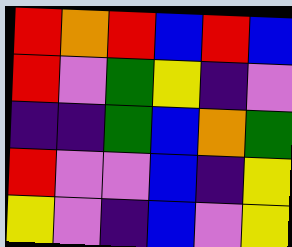[["red", "orange", "red", "blue", "red", "blue"], ["red", "violet", "green", "yellow", "indigo", "violet"], ["indigo", "indigo", "green", "blue", "orange", "green"], ["red", "violet", "violet", "blue", "indigo", "yellow"], ["yellow", "violet", "indigo", "blue", "violet", "yellow"]]